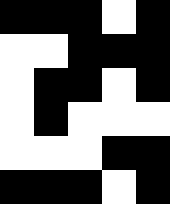[["black", "black", "black", "white", "black"], ["white", "white", "black", "black", "black"], ["white", "black", "black", "white", "black"], ["white", "black", "white", "white", "white"], ["white", "white", "white", "black", "black"], ["black", "black", "black", "white", "black"]]